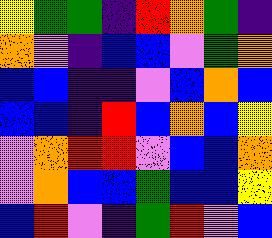[["yellow", "green", "green", "indigo", "red", "orange", "green", "indigo"], ["orange", "violet", "indigo", "blue", "blue", "violet", "green", "orange"], ["blue", "blue", "indigo", "indigo", "violet", "blue", "orange", "blue"], ["blue", "blue", "indigo", "red", "blue", "orange", "blue", "yellow"], ["violet", "orange", "red", "red", "violet", "blue", "blue", "orange"], ["violet", "orange", "blue", "blue", "green", "blue", "blue", "yellow"], ["blue", "red", "violet", "indigo", "green", "red", "violet", "blue"]]